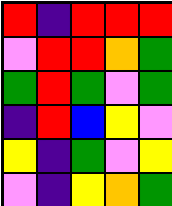[["red", "indigo", "red", "red", "red"], ["violet", "red", "red", "orange", "green"], ["green", "red", "green", "violet", "green"], ["indigo", "red", "blue", "yellow", "violet"], ["yellow", "indigo", "green", "violet", "yellow"], ["violet", "indigo", "yellow", "orange", "green"]]